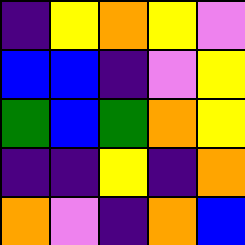[["indigo", "yellow", "orange", "yellow", "violet"], ["blue", "blue", "indigo", "violet", "yellow"], ["green", "blue", "green", "orange", "yellow"], ["indigo", "indigo", "yellow", "indigo", "orange"], ["orange", "violet", "indigo", "orange", "blue"]]